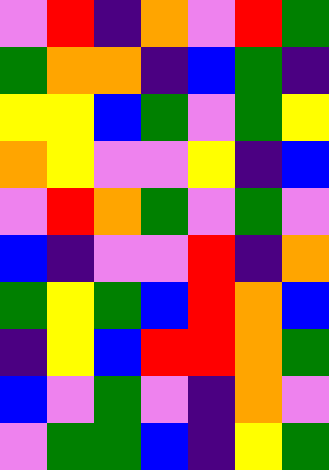[["violet", "red", "indigo", "orange", "violet", "red", "green"], ["green", "orange", "orange", "indigo", "blue", "green", "indigo"], ["yellow", "yellow", "blue", "green", "violet", "green", "yellow"], ["orange", "yellow", "violet", "violet", "yellow", "indigo", "blue"], ["violet", "red", "orange", "green", "violet", "green", "violet"], ["blue", "indigo", "violet", "violet", "red", "indigo", "orange"], ["green", "yellow", "green", "blue", "red", "orange", "blue"], ["indigo", "yellow", "blue", "red", "red", "orange", "green"], ["blue", "violet", "green", "violet", "indigo", "orange", "violet"], ["violet", "green", "green", "blue", "indigo", "yellow", "green"]]